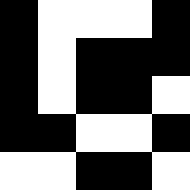[["black", "white", "white", "white", "black"], ["black", "white", "black", "black", "black"], ["black", "white", "black", "black", "white"], ["black", "black", "white", "white", "black"], ["white", "white", "black", "black", "white"]]